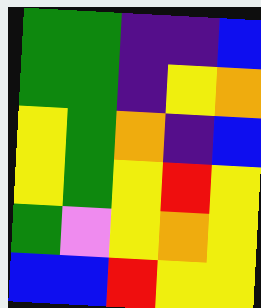[["green", "green", "indigo", "indigo", "blue"], ["green", "green", "indigo", "yellow", "orange"], ["yellow", "green", "orange", "indigo", "blue"], ["yellow", "green", "yellow", "red", "yellow"], ["green", "violet", "yellow", "orange", "yellow"], ["blue", "blue", "red", "yellow", "yellow"]]